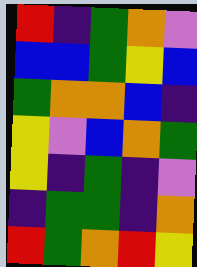[["red", "indigo", "green", "orange", "violet"], ["blue", "blue", "green", "yellow", "blue"], ["green", "orange", "orange", "blue", "indigo"], ["yellow", "violet", "blue", "orange", "green"], ["yellow", "indigo", "green", "indigo", "violet"], ["indigo", "green", "green", "indigo", "orange"], ["red", "green", "orange", "red", "yellow"]]